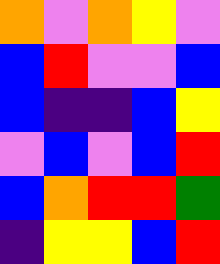[["orange", "violet", "orange", "yellow", "violet"], ["blue", "red", "violet", "violet", "blue"], ["blue", "indigo", "indigo", "blue", "yellow"], ["violet", "blue", "violet", "blue", "red"], ["blue", "orange", "red", "red", "green"], ["indigo", "yellow", "yellow", "blue", "red"]]